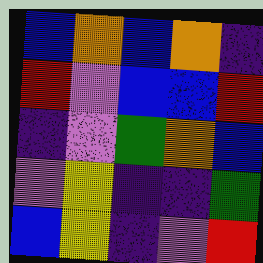[["blue", "orange", "blue", "orange", "indigo"], ["red", "violet", "blue", "blue", "red"], ["indigo", "violet", "green", "orange", "blue"], ["violet", "yellow", "indigo", "indigo", "green"], ["blue", "yellow", "indigo", "violet", "red"]]